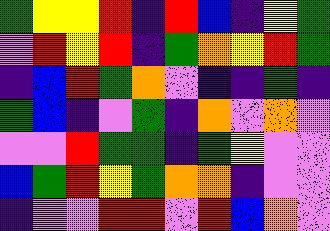[["green", "yellow", "yellow", "red", "indigo", "red", "blue", "indigo", "yellow", "green"], ["violet", "red", "yellow", "red", "indigo", "green", "orange", "yellow", "red", "green"], ["indigo", "blue", "red", "green", "orange", "violet", "indigo", "indigo", "green", "indigo"], ["green", "blue", "indigo", "violet", "green", "indigo", "orange", "violet", "orange", "violet"], ["violet", "violet", "red", "green", "green", "indigo", "green", "yellow", "violet", "violet"], ["blue", "green", "red", "yellow", "green", "orange", "orange", "indigo", "violet", "violet"], ["indigo", "violet", "violet", "red", "red", "violet", "red", "blue", "orange", "violet"]]